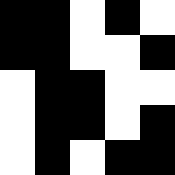[["black", "black", "white", "black", "white"], ["black", "black", "white", "white", "black"], ["white", "black", "black", "white", "white"], ["white", "black", "black", "white", "black"], ["white", "black", "white", "black", "black"]]